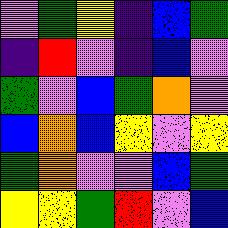[["violet", "green", "yellow", "indigo", "blue", "green"], ["indigo", "red", "violet", "indigo", "blue", "violet"], ["green", "violet", "blue", "green", "orange", "violet"], ["blue", "orange", "blue", "yellow", "violet", "yellow"], ["green", "orange", "violet", "violet", "blue", "green"], ["yellow", "yellow", "green", "red", "violet", "blue"]]